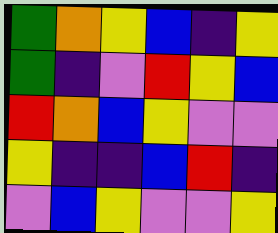[["green", "orange", "yellow", "blue", "indigo", "yellow"], ["green", "indigo", "violet", "red", "yellow", "blue"], ["red", "orange", "blue", "yellow", "violet", "violet"], ["yellow", "indigo", "indigo", "blue", "red", "indigo"], ["violet", "blue", "yellow", "violet", "violet", "yellow"]]